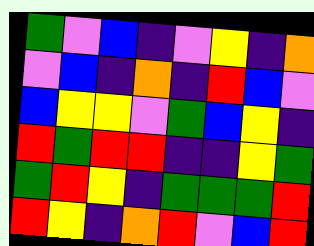[["green", "violet", "blue", "indigo", "violet", "yellow", "indigo", "orange"], ["violet", "blue", "indigo", "orange", "indigo", "red", "blue", "violet"], ["blue", "yellow", "yellow", "violet", "green", "blue", "yellow", "indigo"], ["red", "green", "red", "red", "indigo", "indigo", "yellow", "green"], ["green", "red", "yellow", "indigo", "green", "green", "green", "red"], ["red", "yellow", "indigo", "orange", "red", "violet", "blue", "red"]]